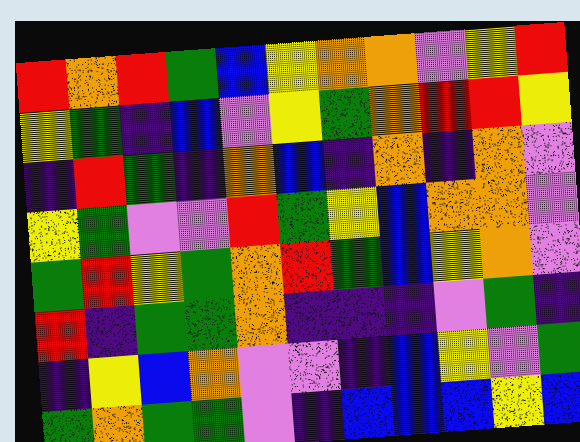[["red", "orange", "red", "green", "blue", "yellow", "orange", "orange", "violet", "yellow", "red"], ["yellow", "green", "indigo", "blue", "violet", "yellow", "green", "orange", "red", "red", "yellow"], ["indigo", "red", "green", "indigo", "orange", "blue", "indigo", "orange", "indigo", "orange", "violet"], ["yellow", "green", "violet", "violet", "red", "green", "yellow", "blue", "orange", "orange", "violet"], ["green", "red", "yellow", "green", "orange", "red", "green", "blue", "yellow", "orange", "violet"], ["red", "indigo", "green", "green", "orange", "indigo", "indigo", "indigo", "violet", "green", "indigo"], ["indigo", "yellow", "blue", "orange", "violet", "violet", "indigo", "blue", "yellow", "violet", "green"], ["green", "orange", "green", "green", "violet", "indigo", "blue", "blue", "blue", "yellow", "blue"]]